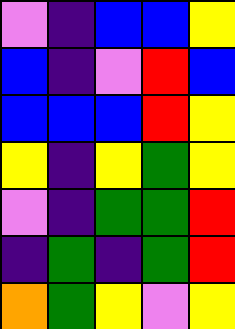[["violet", "indigo", "blue", "blue", "yellow"], ["blue", "indigo", "violet", "red", "blue"], ["blue", "blue", "blue", "red", "yellow"], ["yellow", "indigo", "yellow", "green", "yellow"], ["violet", "indigo", "green", "green", "red"], ["indigo", "green", "indigo", "green", "red"], ["orange", "green", "yellow", "violet", "yellow"]]